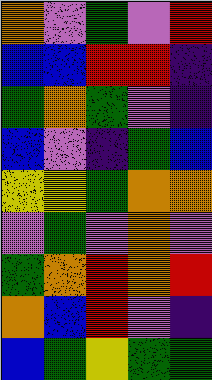[["orange", "violet", "green", "violet", "red"], ["blue", "blue", "red", "red", "indigo"], ["green", "orange", "green", "violet", "indigo"], ["blue", "violet", "indigo", "green", "blue"], ["yellow", "yellow", "green", "orange", "orange"], ["violet", "green", "violet", "orange", "violet"], ["green", "orange", "red", "orange", "red"], ["orange", "blue", "red", "violet", "indigo"], ["blue", "green", "yellow", "green", "green"]]